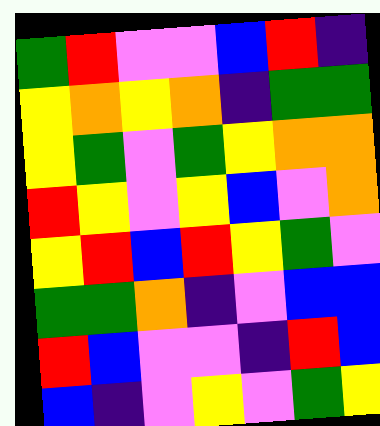[["green", "red", "violet", "violet", "blue", "red", "indigo"], ["yellow", "orange", "yellow", "orange", "indigo", "green", "green"], ["yellow", "green", "violet", "green", "yellow", "orange", "orange"], ["red", "yellow", "violet", "yellow", "blue", "violet", "orange"], ["yellow", "red", "blue", "red", "yellow", "green", "violet"], ["green", "green", "orange", "indigo", "violet", "blue", "blue"], ["red", "blue", "violet", "violet", "indigo", "red", "blue"], ["blue", "indigo", "violet", "yellow", "violet", "green", "yellow"]]